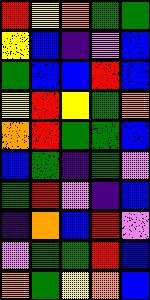[["red", "yellow", "orange", "green", "green"], ["yellow", "blue", "indigo", "violet", "blue"], ["green", "blue", "blue", "red", "blue"], ["yellow", "red", "yellow", "green", "orange"], ["orange", "red", "green", "green", "blue"], ["blue", "green", "indigo", "green", "violet"], ["green", "red", "violet", "indigo", "blue"], ["indigo", "orange", "blue", "red", "violet"], ["violet", "green", "green", "red", "blue"], ["orange", "green", "yellow", "orange", "blue"]]